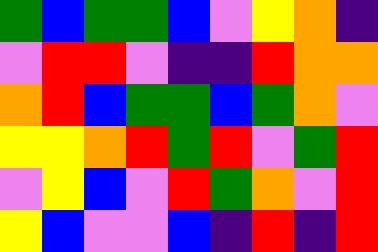[["green", "blue", "green", "green", "blue", "violet", "yellow", "orange", "indigo"], ["violet", "red", "red", "violet", "indigo", "indigo", "red", "orange", "orange"], ["orange", "red", "blue", "green", "green", "blue", "green", "orange", "violet"], ["yellow", "yellow", "orange", "red", "green", "red", "violet", "green", "red"], ["violet", "yellow", "blue", "violet", "red", "green", "orange", "violet", "red"], ["yellow", "blue", "violet", "violet", "blue", "indigo", "red", "indigo", "red"]]